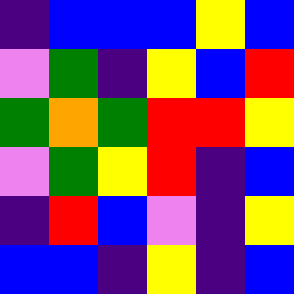[["indigo", "blue", "blue", "blue", "yellow", "blue"], ["violet", "green", "indigo", "yellow", "blue", "red"], ["green", "orange", "green", "red", "red", "yellow"], ["violet", "green", "yellow", "red", "indigo", "blue"], ["indigo", "red", "blue", "violet", "indigo", "yellow"], ["blue", "blue", "indigo", "yellow", "indigo", "blue"]]